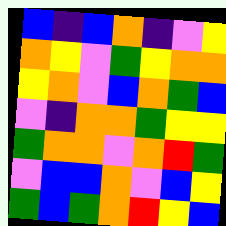[["blue", "indigo", "blue", "orange", "indigo", "violet", "yellow"], ["orange", "yellow", "violet", "green", "yellow", "orange", "orange"], ["yellow", "orange", "violet", "blue", "orange", "green", "blue"], ["violet", "indigo", "orange", "orange", "green", "yellow", "yellow"], ["green", "orange", "orange", "violet", "orange", "red", "green"], ["violet", "blue", "blue", "orange", "violet", "blue", "yellow"], ["green", "blue", "green", "orange", "red", "yellow", "blue"]]